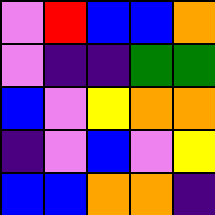[["violet", "red", "blue", "blue", "orange"], ["violet", "indigo", "indigo", "green", "green"], ["blue", "violet", "yellow", "orange", "orange"], ["indigo", "violet", "blue", "violet", "yellow"], ["blue", "blue", "orange", "orange", "indigo"]]